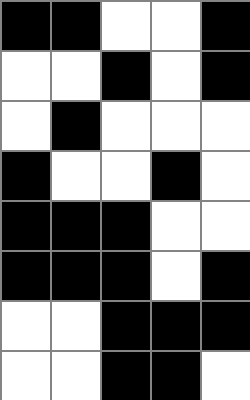[["black", "black", "white", "white", "black"], ["white", "white", "black", "white", "black"], ["white", "black", "white", "white", "white"], ["black", "white", "white", "black", "white"], ["black", "black", "black", "white", "white"], ["black", "black", "black", "white", "black"], ["white", "white", "black", "black", "black"], ["white", "white", "black", "black", "white"]]